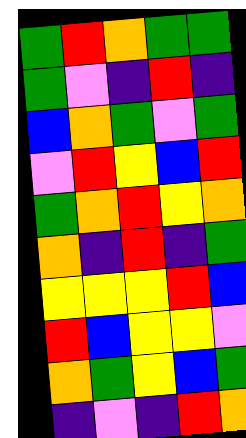[["green", "red", "orange", "green", "green"], ["green", "violet", "indigo", "red", "indigo"], ["blue", "orange", "green", "violet", "green"], ["violet", "red", "yellow", "blue", "red"], ["green", "orange", "red", "yellow", "orange"], ["orange", "indigo", "red", "indigo", "green"], ["yellow", "yellow", "yellow", "red", "blue"], ["red", "blue", "yellow", "yellow", "violet"], ["orange", "green", "yellow", "blue", "green"], ["indigo", "violet", "indigo", "red", "orange"]]